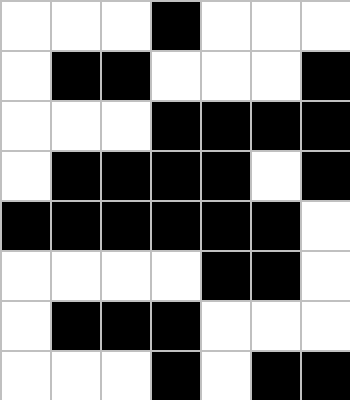[["white", "white", "white", "black", "white", "white", "white"], ["white", "black", "black", "white", "white", "white", "black"], ["white", "white", "white", "black", "black", "black", "black"], ["white", "black", "black", "black", "black", "white", "black"], ["black", "black", "black", "black", "black", "black", "white"], ["white", "white", "white", "white", "black", "black", "white"], ["white", "black", "black", "black", "white", "white", "white"], ["white", "white", "white", "black", "white", "black", "black"]]